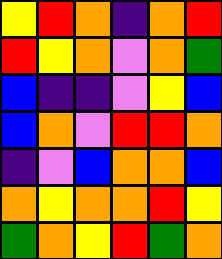[["yellow", "red", "orange", "indigo", "orange", "red"], ["red", "yellow", "orange", "violet", "orange", "green"], ["blue", "indigo", "indigo", "violet", "yellow", "blue"], ["blue", "orange", "violet", "red", "red", "orange"], ["indigo", "violet", "blue", "orange", "orange", "blue"], ["orange", "yellow", "orange", "orange", "red", "yellow"], ["green", "orange", "yellow", "red", "green", "orange"]]